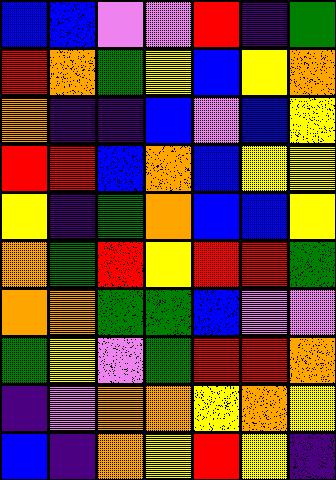[["blue", "blue", "violet", "violet", "red", "indigo", "green"], ["red", "orange", "green", "yellow", "blue", "yellow", "orange"], ["orange", "indigo", "indigo", "blue", "violet", "blue", "yellow"], ["red", "red", "blue", "orange", "blue", "yellow", "yellow"], ["yellow", "indigo", "green", "orange", "blue", "blue", "yellow"], ["orange", "green", "red", "yellow", "red", "red", "green"], ["orange", "orange", "green", "green", "blue", "violet", "violet"], ["green", "yellow", "violet", "green", "red", "red", "orange"], ["indigo", "violet", "orange", "orange", "yellow", "orange", "yellow"], ["blue", "indigo", "orange", "yellow", "red", "yellow", "indigo"]]